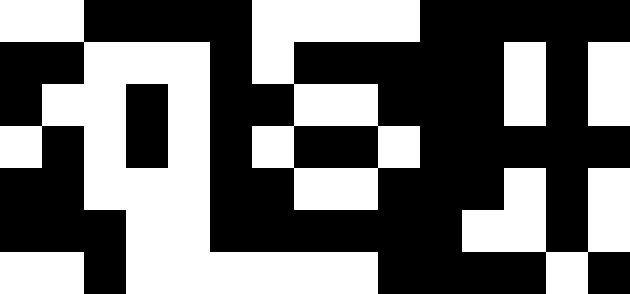[["white", "white", "black", "black", "black", "black", "white", "white", "white", "white", "black", "black", "black", "black", "black"], ["black", "black", "white", "white", "white", "black", "white", "black", "black", "black", "black", "black", "white", "black", "white"], ["black", "white", "white", "black", "white", "black", "black", "white", "white", "black", "black", "black", "white", "black", "white"], ["white", "black", "white", "black", "white", "black", "white", "black", "black", "white", "black", "black", "black", "black", "black"], ["black", "black", "white", "white", "white", "black", "black", "white", "white", "black", "black", "black", "white", "black", "white"], ["black", "black", "black", "white", "white", "black", "black", "black", "black", "black", "black", "white", "white", "black", "white"], ["white", "white", "black", "white", "white", "white", "white", "white", "white", "black", "black", "black", "black", "white", "black"]]